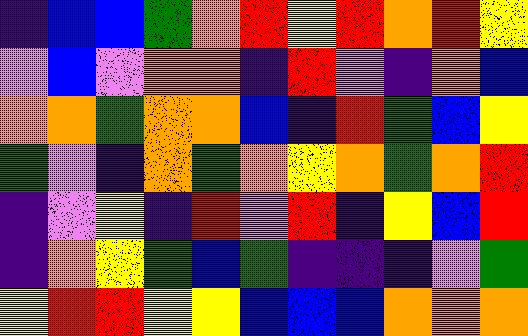[["indigo", "blue", "blue", "green", "orange", "red", "yellow", "red", "orange", "red", "yellow"], ["violet", "blue", "violet", "orange", "orange", "indigo", "red", "violet", "indigo", "orange", "blue"], ["orange", "orange", "green", "orange", "orange", "blue", "indigo", "red", "green", "blue", "yellow"], ["green", "violet", "indigo", "orange", "green", "orange", "yellow", "orange", "green", "orange", "red"], ["indigo", "violet", "yellow", "indigo", "red", "violet", "red", "indigo", "yellow", "blue", "red"], ["indigo", "orange", "yellow", "green", "blue", "green", "indigo", "indigo", "indigo", "violet", "green"], ["yellow", "red", "red", "yellow", "yellow", "blue", "blue", "blue", "orange", "orange", "orange"]]